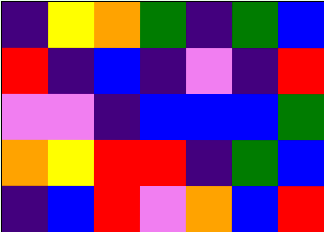[["indigo", "yellow", "orange", "green", "indigo", "green", "blue"], ["red", "indigo", "blue", "indigo", "violet", "indigo", "red"], ["violet", "violet", "indigo", "blue", "blue", "blue", "green"], ["orange", "yellow", "red", "red", "indigo", "green", "blue"], ["indigo", "blue", "red", "violet", "orange", "blue", "red"]]